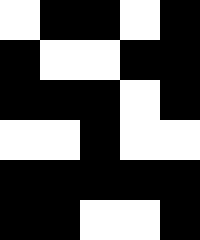[["white", "black", "black", "white", "black"], ["black", "white", "white", "black", "black"], ["black", "black", "black", "white", "black"], ["white", "white", "black", "white", "white"], ["black", "black", "black", "black", "black"], ["black", "black", "white", "white", "black"]]